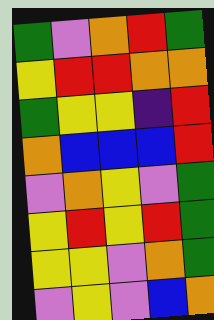[["green", "violet", "orange", "red", "green"], ["yellow", "red", "red", "orange", "orange"], ["green", "yellow", "yellow", "indigo", "red"], ["orange", "blue", "blue", "blue", "red"], ["violet", "orange", "yellow", "violet", "green"], ["yellow", "red", "yellow", "red", "green"], ["yellow", "yellow", "violet", "orange", "green"], ["violet", "yellow", "violet", "blue", "orange"]]